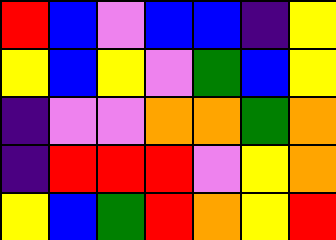[["red", "blue", "violet", "blue", "blue", "indigo", "yellow"], ["yellow", "blue", "yellow", "violet", "green", "blue", "yellow"], ["indigo", "violet", "violet", "orange", "orange", "green", "orange"], ["indigo", "red", "red", "red", "violet", "yellow", "orange"], ["yellow", "blue", "green", "red", "orange", "yellow", "red"]]